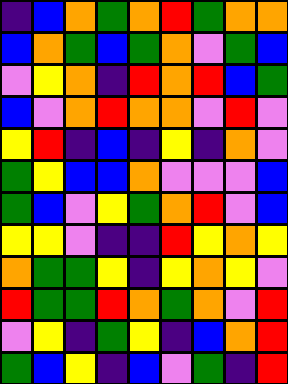[["indigo", "blue", "orange", "green", "orange", "red", "green", "orange", "orange"], ["blue", "orange", "green", "blue", "green", "orange", "violet", "green", "blue"], ["violet", "yellow", "orange", "indigo", "red", "orange", "red", "blue", "green"], ["blue", "violet", "orange", "red", "orange", "orange", "violet", "red", "violet"], ["yellow", "red", "indigo", "blue", "indigo", "yellow", "indigo", "orange", "violet"], ["green", "yellow", "blue", "blue", "orange", "violet", "violet", "violet", "blue"], ["green", "blue", "violet", "yellow", "green", "orange", "red", "violet", "blue"], ["yellow", "yellow", "violet", "indigo", "indigo", "red", "yellow", "orange", "yellow"], ["orange", "green", "green", "yellow", "indigo", "yellow", "orange", "yellow", "violet"], ["red", "green", "green", "red", "orange", "green", "orange", "violet", "red"], ["violet", "yellow", "indigo", "green", "yellow", "indigo", "blue", "orange", "red"], ["green", "blue", "yellow", "indigo", "blue", "violet", "green", "indigo", "red"]]